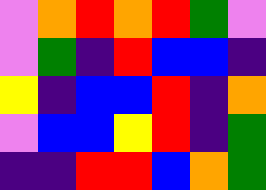[["violet", "orange", "red", "orange", "red", "green", "violet"], ["violet", "green", "indigo", "red", "blue", "blue", "indigo"], ["yellow", "indigo", "blue", "blue", "red", "indigo", "orange"], ["violet", "blue", "blue", "yellow", "red", "indigo", "green"], ["indigo", "indigo", "red", "red", "blue", "orange", "green"]]